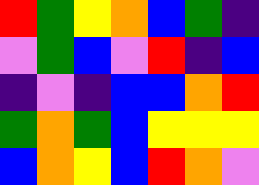[["red", "green", "yellow", "orange", "blue", "green", "indigo"], ["violet", "green", "blue", "violet", "red", "indigo", "blue"], ["indigo", "violet", "indigo", "blue", "blue", "orange", "red"], ["green", "orange", "green", "blue", "yellow", "yellow", "yellow"], ["blue", "orange", "yellow", "blue", "red", "orange", "violet"]]